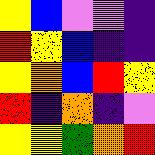[["yellow", "blue", "violet", "violet", "indigo"], ["red", "yellow", "blue", "indigo", "indigo"], ["yellow", "orange", "blue", "red", "yellow"], ["red", "indigo", "orange", "indigo", "violet"], ["yellow", "yellow", "green", "orange", "red"]]